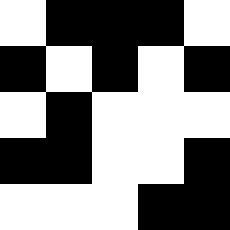[["white", "black", "black", "black", "white"], ["black", "white", "black", "white", "black"], ["white", "black", "white", "white", "white"], ["black", "black", "white", "white", "black"], ["white", "white", "white", "black", "black"]]